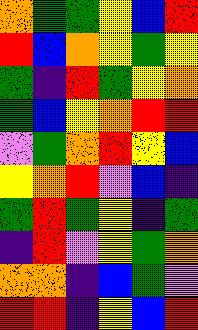[["orange", "green", "green", "yellow", "blue", "red"], ["red", "blue", "orange", "yellow", "green", "yellow"], ["green", "indigo", "red", "green", "yellow", "orange"], ["green", "blue", "yellow", "orange", "red", "red"], ["violet", "green", "orange", "red", "yellow", "blue"], ["yellow", "orange", "red", "violet", "blue", "indigo"], ["green", "red", "green", "yellow", "indigo", "green"], ["indigo", "red", "violet", "yellow", "green", "orange"], ["orange", "orange", "indigo", "blue", "green", "violet"], ["red", "red", "indigo", "yellow", "blue", "red"]]